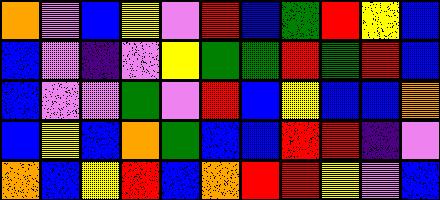[["orange", "violet", "blue", "yellow", "violet", "red", "blue", "green", "red", "yellow", "blue"], ["blue", "violet", "indigo", "violet", "yellow", "green", "green", "red", "green", "red", "blue"], ["blue", "violet", "violet", "green", "violet", "red", "blue", "yellow", "blue", "blue", "orange"], ["blue", "yellow", "blue", "orange", "green", "blue", "blue", "red", "red", "indigo", "violet"], ["orange", "blue", "yellow", "red", "blue", "orange", "red", "red", "yellow", "violet", "blue"]]